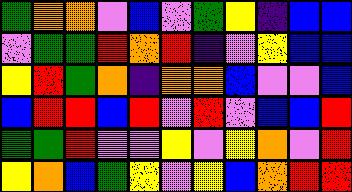[["green", "orange", "orange", "violet", "blue", "violet", "green", "yellow", "indigo", "blue", "blue"], ["violet", "green", "green", "red", "orange", "red", "indigo", "violet", "yellow", "blue", "blue"], ["yellow", "red", "green", "orange", "indigo", "orange", "orange", "blue", "violet", "violet", "blue"], ["blue", "red", "red", "blue", "red", "violet", "red", "violet", "blue", "blue", "red"], ["green", "green", "red", "violet", "violet", "yellow", "violet", "yellow", "orange", "violet", "red"], ["yellow", "orange", "blue", "green", "yellow", "violet", "yellow", "blue", "orange", "red", "red"]]